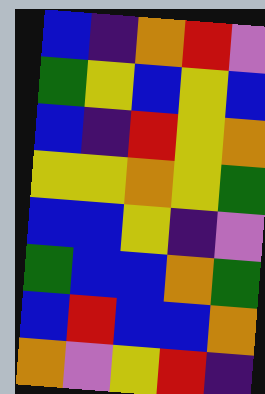[["blue", "indigo", "orange", "red", "violet"], ["green", "yellow", "blue", "yellow", "blue"], ["blue", "indigo", "red", "yellow", "orange"], ["yellow", "yellow", "orange", "yellow", "green"], ["blue", "blue", "yellow", "indigo", "violet"], ["green", "blue", "blue", "orange", "green"], ["blue", "red", "blue", "blue", "orange"], ["orange", "violet", "yellow", "red", "indigo"]]